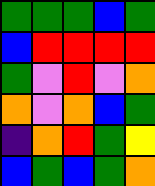[["green", "green", "green", "blue", "green"], ["blue", "red", "red", "red", "red"], ["green", "violet", "red", "violet", "orange"], ["orange", "violet", "orange", "blue", "green"], ["indigo", "orange", "red", "green", "yellow"], ["blue", "green", "blue", "green", "orange"]]